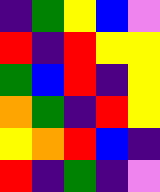[["indigo", "green", "yellow", "blue", "violet"], ["red", "indigo", "red", "yellow", "yellow"], ["green", "blue", "red", "indigo", "yellow"], ["orange", "green", "indigo", "red", "yellow"], ["yellow", "orange", "red", "blue", "indigo"], ["red", "indigo", "green", "indigo", "violet"]]